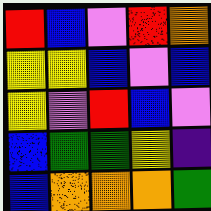[["red", "blue", "violet", "red", "orange"], ["yellow", "yellow", "blue", "violet", "blue"], ["yellow", "violet", "red", "blue", "violet"], ["blue", "green", "green", "yellow", "indigo"], ["blue", "orange", "orange", "orange", "green"]]